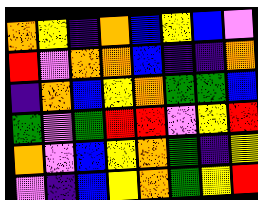[["orange", "yellow", "indigo", "orange", "blue", "yellow", "blue", "violet"], ["red", "violet", "orange", "orange", "blue", "indigo", "indigo", "orange"], ["indigo", "orange", "blue", "yellow", "orange", "green", "green", "blue"], ["green", "violet", "green", "red", "red", "violet", "yellow", "red"], ["orange", "violet", "blue", "yellow", "orange", "green", "indigo", "yellow"], ["violet", "indigo", "blue", "yellow", "orange", "green", "yellow", "red"]]